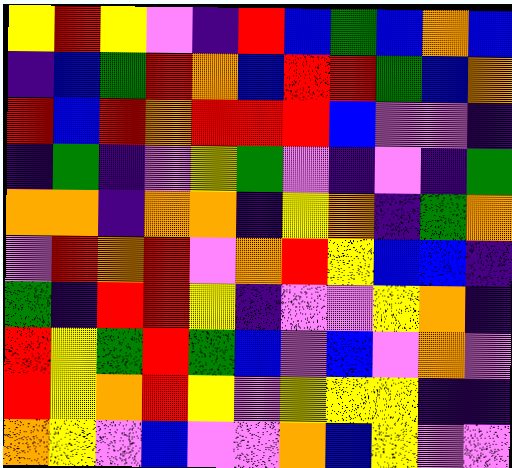[["yellow", "red", "yellow", "violet", "indigo", "red", "blue", "green", "blue", "orange", "blue"], ["indigo", "blue", "green", "red", "orange", "blue", "red", "red", "green", "blue", "orange"], ["red", "blue", "red", "orange", "red", "red", "red", "blue", "violet", "violet", "indigo"], ["indigo", "green", "indigo", "violet", "yellow", "green", "violet", "indigo", "violet", "indigo", "green"], ["orange", "orange", "indigo", "orange", "orange", "indigo", "yellow", "orange", "indigo", "green", "orange"], ["violet", "red", "orange", "red", "violet", "orange", "red", "yellow", "blue", "blue", "indigo"], ["green", "indigo", "red", "red", "yellow", "indigo", "violet", "violet", "yellow", "orange", "indigo"], ["red", "yellow", "green", "red", "green", "blue", "violet", "blue", "violet", "orange", "violet"], ["red", "yellow", "orange", "red", "yellow", "violet", "yellow", "yellow", "yellow", "indigo", "indigo"], ["orange", "yellow", "violet", "blue", "violet", "violet", "orange", "blue", "yellow", "violet", "violet"]]